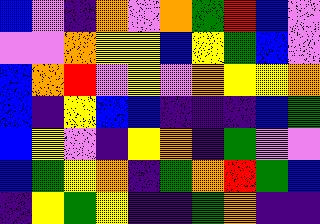[["blue", "violet", "indigo", "orange", "violet", "orange", "green", "red", "blue", "violet"], ["violet", "violet", "orange", "yellow", "yellow", "blue", "yellow", "green", "blue", "violet"], ["blue", "orange", "red", "violet", "yellow", "violet", "orange", "yellow", "yellow", "orange"], ["blue", "indigo", "yellow", "blue", "blue", "indigo", "indigo", "indigo", "blue", "green"], ["blue", "yellow", "violet", "indigo", "yellow", "orange", "indigo", "green", "violet", "violet"], ["blue", "green", "yellow", "orange", "indigo", "green", "orange", "red", "green", "blue"], ["indigo", "yellow", "green", "yellow", "indigo", "indigo", "green", "orange", "indigo", "indigo"]]